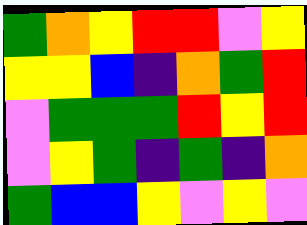[["green", "orange", "yellow", "red", "red", "violet", "yellow"], ["yellow", "yellow", "blue", "indigo", "orange", "green", "red"], ["violet", "green", "green", "green", "red", "yellow", "red"], ["violet", "yellow", "green", "indigo", "green", "indigo", "orange"], ["green", "blue", "blue", "yellow", "violet", "yellow", "violet"]]